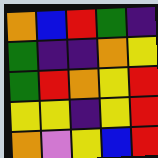[["orange", "blue", "red", "green", "indigo"], ["green", "indigo", "indigo", "orange", "yellow"], ["green", "red", "orange", "yellow", "red"], ["yellow", "yellow", "indigo", "yellow", "red"], ["orange", "violet", "yellow", "blue", "red"]]